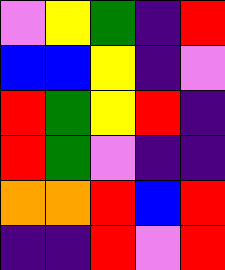[["violet", "yellow", "green", "indigo", "red"], ["blue", "blue", "yellow", "indigo", "violet"], ["red", "green", "yellow", "red", "indigo"], ["red", "green", "violet", "indigo", "indigo"], ["orange", "orange", "red", "blue", "red"], ["indigo", "indigo", "red", "violet", "red"]]